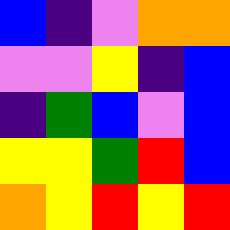[["blue", "indigo", "violet", "orange", "orange"], ["violet", "violet", "yellow", "indigo", "blue"], ["indigo", "green", "blue", "violet", "blue"], ["yellow", "yellow", "green", "red", "blue"], ["orange", "yellow", "red", "yellow", "red"]]